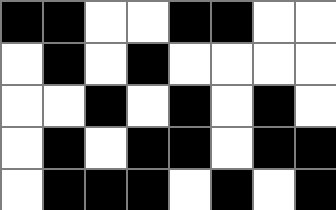[["black", "black", "white", "white", "black", "black", "white", "white"], ["white", "black", "white", "black", "white", "white", "white", "white"], ["white", "white", "black", "white", "black", "white", "black", "white"], ["white", "black", "white", "black", "black", "white", "black", "black"], ["white", "black", "black", "black", "white", "black", "white", "black"]]